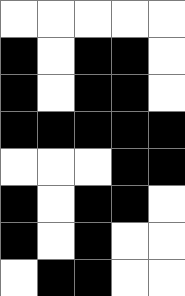[["white", "white", "white", "white", "white"], ["black", "white", "black", "black", "white"], ["black", "white", "black", "black", "white"], ["black", "black", "black", "black", "black"], ["white", "white", "white", "black", "black"], ["black", "white", "black", "black", "white"], ["black", "white", "black", "white", "white"], ["white", "black", "black", "white", "white"]]